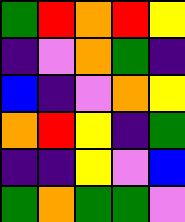[["green", "red", "orange", "red", "yellow"], ["indigo", "violet", "orange", "green", "indigo"], ["blue", "indigo", "violet", "orange", "yellow"], ["orange", "red", "yellow", "indigo", "green"], ["indigo", "indigo", "yellow", "violet", "blue"], ["green", "orange", "green", "green", "violet"]]